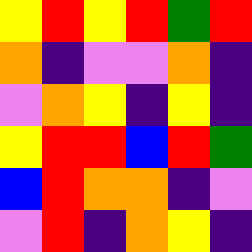[["yellow", "red", "yellow", "red", "green", "red"], ["orange", "indigo", "violet", "violet", "orange", "indigo"], ["violet", "orange", "yellow", "indigo", "yellow", "indigo"], ["yellow", "red", "red", "blue", "red", "green"], ["blue", "red", "orange", "orange", "indigo", "violet"], ["violet", "red", "indigo", "orange", "yellow", "indigo"]]